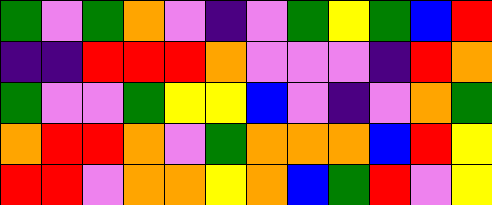[["green", "violet", "green", "orange", "violet", "indigo", "violet", "green", "yellow", "green", "blue", "red"], ["indigo", "indigo", "red", "red", "red", "orange", "violet", "violet", "violet", "indigo", "red", "orange"], ["green", "violet", "violet", "green", "yellow", "yellow", "blue", "violet", "indigo", "violet", "orange", "green"], ["orange", "red", "red", "orange", "violet", "green", "orange", "orange", "orange", "blue", "red", "yellow"], ["red", "red", "violet", "orange", "orange", "yellow", "orange", "blue", "green", "red", "violet", "yellow"]]